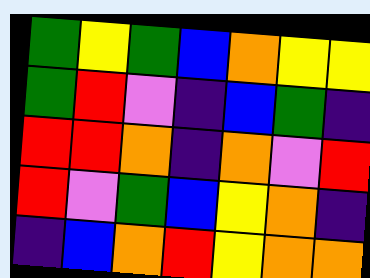[["green", "yellow", "green", "blue", "orange", "yellow", "yellow"], ["green", "red", "violet", "indigo", "blue", "green", "indigo"], ["red", "red", "orange", "indigo", "orange", "violet", "red"], ["red", "violet", "green", "blue", "yellow", "orange", "indigo"], ["indigo", "blue", "orange", "red", "yellow", "orange", "orange"]]